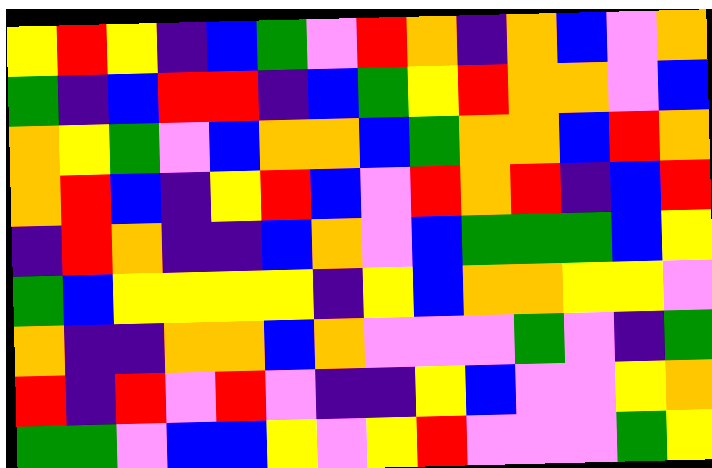[["yellow", "red", "yellow", "indigo", "blue", "green", "violet", "red", "orange", "indigo", "orange", "blue", "violet", "orange"], ["green", "indigo", "blue", "red", "red", "indigo", "blue", "green", "yellow", "red", "orange", "orange", "violet", "blue"], ["orange", "yellow", "green", "violet", "blue", "orange", "orange", "blue", "green", "orange", "orange", "blue", "red", "orange"], ["orange", "red", "blue", "indigo", "yellow", "red", "blue", "violet", "red", "orange", "red", "indigo", "blue", "red"], ["indigo", "red", "orange", "indigo", "indigo", "blue", "orange", "violet", "blue", "green", "green", "green", "blue", "yellow"], ["green", "blue", "yellow", "yellow", "yellow", "yellow", "indigo", "yellow", "blue", "orange", "orange", "yellow", "yellow", "violet"], ["orange", "indigo", "indigo", "orange", "orange", "blue", "orange", "violet", "violet", "violet", "green", "violet", "indigo", "green"], ["red", "indigo", "red", "violet", "red", "violet", "indigo", "indigo", "yellow", "blue", "violet", "violet", "yellow", "orange"], ["green", "green", "violet", "blue", "blue", "yellow", "violet", "yellow", "red", "violet", "violet", "violet", "green", "yellow"]]